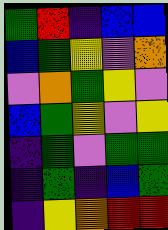[["green", "red", "indigo", "blue", "blue"], ["blue", "green", "yellow", "violet", "orange"], ["violet", "orange", "green", "yellow", "violet"], ["blue", "green", "yellow", "violet", "yellow"], ["indigo", "green", "violet", "green", "green"], ["indigo", "green", "indigo", "blue", "green"], ["indigo", "yellow", "orange", "red", "red"]]